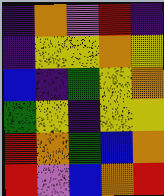[["indigo", "orange", "violet", "red", "indigo"], ["indigo", "yellow", "yellow", "orange", "yellow"], ["blue", "indigo", "green", "yellow", "orange"], ["green", "yellow", "indigo", "yellow", "yellow"], ["red", "orange", "green", "blue", "orange"], ["red", "violet", "blue", "orange", "red"]]